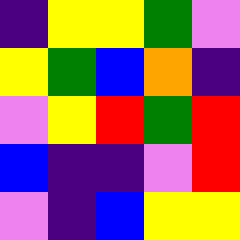[["indigo", "yellow", "yellow", "green", "violet"], ["yellow", "green", "blue", "orange", "indigo"], ["violet", "yellow", "red", "green", "red"], ["blue", "indigo", "indigo", "violet", "red"], ["violet", "indigo", "blue", "yellow", "yellow"]]